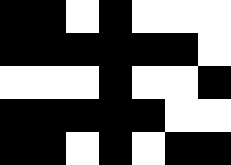[["black", "black", "white", "black", "white", "white", "white"], ["black", "black", "black", "black", "black", "black", "white"], ["white", "white", "white", "black", "white", "white", "black"], ["black", "black", "black", "black", "black", "white", "white"], ["black", "black", "white", "black", "white", "black", "black"]]